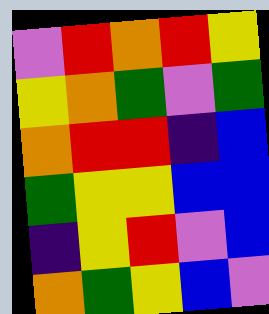[["violet", "red", "orange", "red", "yellow"], ["yellow", "orange", "green", "violet", "green"], ["orange", "red", "red", "indigo", "blue"], ["green", "yellow", "yellow", "blue", "blue"], ["indigo", "yellow", "red", "violet", "blue"], ["orange", "green", "yellow", "blue", "violet"]]